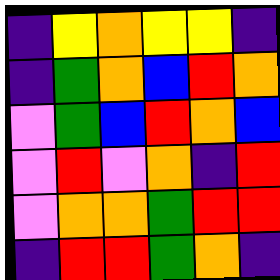[["indigo", "yellow", "orange", "yellow", "yellow", "indigo"], ["indigo", "green", "orange", "blue", "red", "orange"], ["violet", "green", "blue", "red", "orange", "blue"], ["violet", "red", "violet", "orange", "indigo", "red"], ["violet", "orange", "orange", "green", "red", "red"], ["indigo", "red", "red", "green", "orange", "indigo"]]